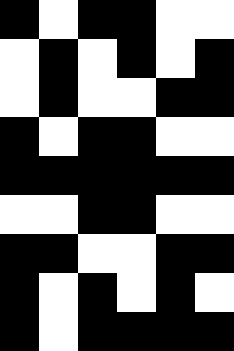[["black", "white", "black", "black", "white", "white"], ["white", "black", "white", "black", "white", "black"], ["white", "black", "white", "white", "black", "black"], ["black", "white", "black", "black", "white", "white"], ["black", "black", "black", "black", "black", "black"], ["white", "white", "black", "black", "white", "white"], ["black", "black", "white", "white", "black", "black"], ["black", "white", "black", "white", "black", "white"], ["black", "white", "black", "black", "black", "black"]]